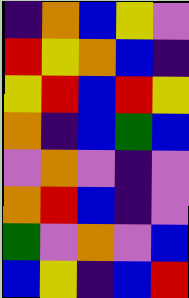[["indigo", "orange", "blue", "yellow", "violet"], ["red", "yellow", "orange", "blue", "indigo"], ["yellow", "red", "blue", "red", "yellow"], ["orange", "indigo", "blue", "green", "blue"], ["violet", "orange", "violet", "indigo", "violet"], ["orange", "red", "blue", "indigo", "violet"], ["green", "violet", "orange", "violet", "blue"], ["blue", "yellow", "indigo", "blue", "red"]]